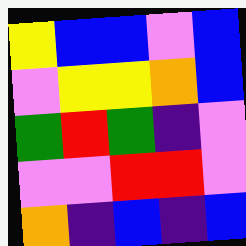[["yellow", "blue", "blue", "violet", "blue"], ["violet", "yellow", "yellow", "orange", "blue"], ["green", "red", "green", "indigo", "violet"], ["violet", "violet", "red", "red", "violet"], ["orange", "indigo", "blue", "indigo", "blue"]]